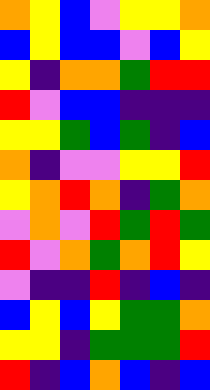[["orange", "yellow", "blue", "violet", "yellow", "yellow", "orange"], ["blue", "yellow", "blue", "blue", "violet", "blue", "yellow"], ["yellow", "indigo", "orange", "orange", "green", "red", "red"], ["red", "violet", "blue", "blue", "indigo", "indigo", "indigo"], ["yellow", "yellow", "green", "blue", "green", "indigo", "blue"], ["orange", "indigo", "violet", "violet", "yellow", "yellow", "red"], ["yellow", "orange", "red", "orange", "indigo", "green", "orange"], ["violet", "orange", "violet", "red", "green", "red", "green"], ["red", "violet", "orange", "green", "orange", "red", "yellow"], ["violet", "indigo", "indigo", "red", "indigo", "blue", "indigo"], ["blue", "yellow", "blue", "yellow", "green", "green", "orange"], ["yellow", "yellow", "indigo", "green", "green", "green", "red"], ["red", "indigo", "blue", "orange", "blue", "indigo", "blue"]]